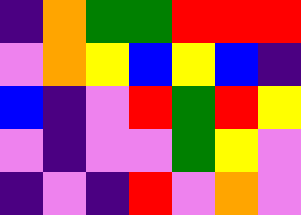[["indigo", "orange", "green", "green", "red", "red", "red"], ["violet", "orange", "yellow", "blue", "yellow", "blue", "indigo"], ["blue", "indigo", "violet", "red", "green", "red", "yellow"], ["violet", "indigo", "violet", "violet", "green", "yellow", "violet"], ["indigo", "violet", "indigo", "red", "violet", "orange", "violet"]]